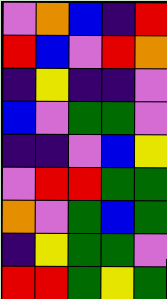[["violet", "orange", "blue", "indigo", "red"], ["red", "blue", "violet", "red", "orange"], ["indigo", "yellow", "indigo", "indigo", "violet"], ["blue", "violet", "green", "green", "violet"], ["indigo", "indigo", "violet", "blue", "yellow"], ["violet", "red", "red", "green", "green"], ["orange", "violet", "green", "blue", "green"], ["indigo", "yellow", "green", "green", "violet"], ["red", "red", "green", "yellow", "green"]]